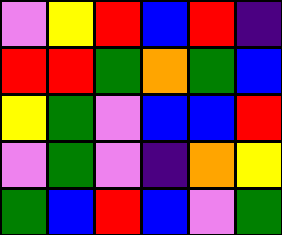[["violet", "yellow", "red", "blue", "red", "indigo"], ["red", "red", "green", "orange", "green", "blue"], ["yellow", "green", "violet", "blue", "blue", "red"], ["violet", "green", "violet", "indigo", "orange", "yellow"], ["green", "blue", "red", "blue", "violet", "green"]]